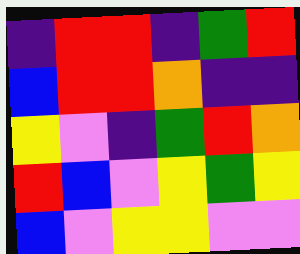[["indigo", "red", "red", "indigo", "green", "red"], ["blue", "red", "red", "orange", "indigo", "indigo"], ["yellow", "violet", "indigo", "green", "red", "orange"], ["red", "blue", "violet", "yellow", "green", "yellow"], ["blue", "violet", "yellow", "yellow", "violet", "violet"]]